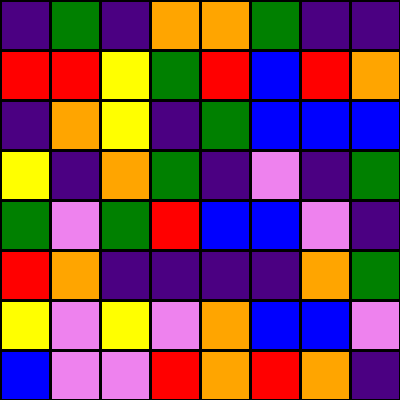[["indigo", "green", "indigo", "orange", "orange", "green", "indigo", "indigo"], ["red", "red", "yellow", "green", "red", "blue", "red", "orange"], ["indigo", "orange", "yellow", "indigo", "green", "blue", "blue", "blue"], ["yellow", "indigo", "orange", "green", "indigo", "violet", "indigo", "green"], ["green", "violet", "green", "red", "blue", "blue", "violet", "indigo"], ["red", "orange", "indigo", "indigo", "indigo", "indigo", "orange", "green"], ["yellow", "violet", "yellow", "violet", "orange", "blue", "blue", "violet"], ["blue", "violet", "violet", "red", "orange", "red", "orange", "indigo"]]